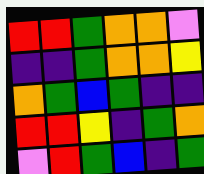[["red", "red", "green", "orange", "orange", "violet"], ["indigo", "indigo", "green", "orange", "orange", "yellow"], ["orange", "green", "blue", "green", "indigo", "indigo"], ["red", "red", "yellow", "indigo", "green", "orange"], ["violet", "red", "green", "blue", "indigo", "green"]]